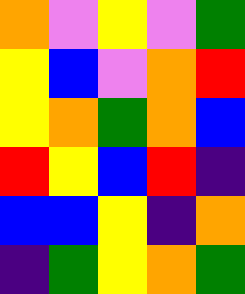[["orange", "violet", "yellow", "violet", "green"], ["yellow", "blue", "violet", "orange", "red"], ["yellow", "orange", "green", "orange", "blue"], ["red", "yellow", "blue", "red", "indigo"], ["blue", "blue", "yellow", "indigo", "orange"], ["indigo", "green", "yellow", "orange", "green"]]